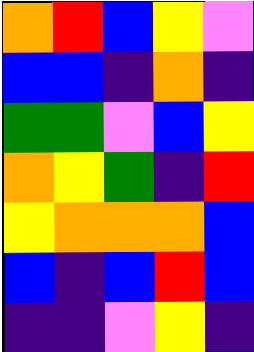[["orange", "red", "blue", "yellow", "violet"], ["blue", "blue", "indigo", "orange", "indigo"], ["green", "green", "violet", "blue", "yellow"], ["orange", "yellow", "green", "indigo", "red"], ["yellow", "orange", "orange", "orange", "blue"], ["blue", "indigo", "blue", "red", "blue"], ["indigo", "indigo", "violet", "yellow", "indigo"]]